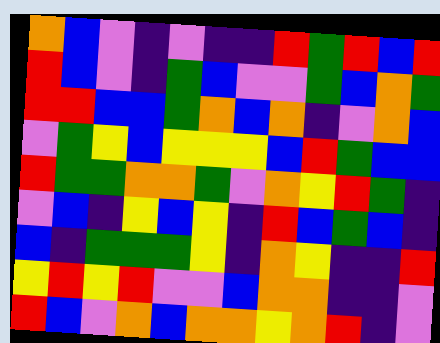[["orange", "blue", "violet", "indigo", "violet", "indigo", "indigo", "red", "green", "red", "blue", "red"], ["red", "blue", "violet", "indigo", "green", "blue", "violet", "violet", "green", "blue", "orange", "green"], ["red", "red", "blue", "blue", "green", "orange", "blue", "orange", "indigo", "violet", "orange", "blue"], ["violet", "green", "yellow", "blue", "yellow", "yellow", "yellow", "blue", "red", "green", "blue", "blue"], ["red", "green", "green", "orange", "orange", "green", "violet", "orange", "yellow", "red", "green", "indigo"], ["violet", "blue", "indigo", "yellow", "blue", "yellow", "indigo", "red", "blue", "green", "blue", "indigo"], ["blue", "indigo", "green", "green", "green", "yellow", "indigo", "orange", "yellow", "indigo", "indigo", "red"], ["yellow", "red", "yellow", "red", "violet", "violet", "blue", "orange", "orange", "indigo", "indigo", "violet"], ["red", "blue", "violet", "orange", "blue", "orange", "orange", "yellow", "orange", "red", "indigo", "violet"]]